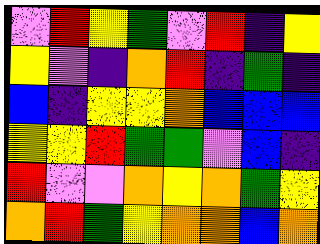[["violet", "red", "yellow", "green", "violet", "red", "indigo", "yellow"], ["yellow", "violet", "indigo", "orange", "red", "indigo", "green", "indigo"], ["blue", "indigo", "yellow", "yellow", "orange", "blue", "blue", "blue"], ["yellow", "yellow", "red", "green", "green", "violet", "blue", "indigo"], ["red", "violet", "violet", "orange", "yellow", "orange", "green", "yellow"], ["orange", "red", "green", "yellow", "orange", "orange", "blue", "orange"]]